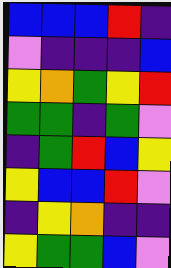[["blue", "blue", "blue", "red", "indigo"], ["violet", "indigo", "indigo", "indigo", "blue"], ["yellow", "orange", "green", "yellow", "red"], ["green", "green", "indigo", "green", "violet"], ["indigo", "green", "red", "blue", "yellow"], ["yellow", "blue", "blue", "red", "violet"], ["indigo", "yellow", "orange", "indigo", "indigo"], ["yellow", "green", "green", "blue", "violet"]]